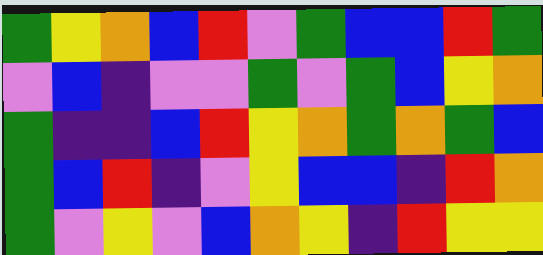[["green", "yellow", "orange", "blue", "red", "violet", "green", "blue", "blue", "red", "green"], ["violet", "blue", "indigo", "violet", "violet", "green", "violet", "green", "blue", "yellow", "orange"], ["green", "indigo", "indigo", "blue", "red", "yellow", "orange", "green", "orange", "green", "blue"], ["green", "blue", "red", "indigo", "violet", "yellow", "blue", "blue", "indigo", "red", "orange"], ["green", "violet", "yellow", "violet", "blue", "orange", "yellow", "indigo", "red", "yellow", "yellow"]]